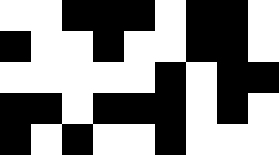[["white", "white", "black", "black", "black", "white", "black", "black", "white"], ["black", "white", "white", "black", "white", "white", "black", "black", "white"], ["white", "white", "white", "white", "white", "black", "white", "black", "black"], ["black", "black", "white", "black", "black", "black", "white", "black", "white"], ["black", "white", "black", "white", "white", "black", "white", "white", "white"]]